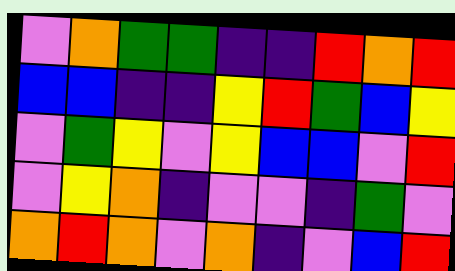[["violet", "orange", "green", "green", "indigo", "indigo", "red", "orange", "red"], ["blue", "blue", "indigo", "indigo", "yellow", "red", "green", "blue", "yellow"], ["violet", "green", "yellow", "violet", "yellow", "blue", "blue", "violet", "red"], ["violet", "yellow", "orange", "indigo", "violet", "violet", "indigo", "green", "violet"], ["orange", "red", "orange", "violet", "orange", "indigo", "violet", "blue", "red"]]